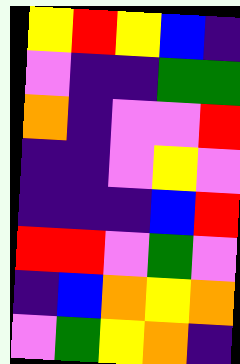[["yellow", "red", "yellow", "blue", "indigo"], ["violet", "indigo", "indigo", "green", "green"], ["orange", "indigo", "violet", "violet", "red"], ["indigo", "indigo", "violet", "yellow", "violet"], ["indigo", "indigo", "indigo", "blue", "red"], ["red", "red", "violet", "green", "violet"], ["indigo", "blue", "orange", "yellow", "orange"], ["violet", "green", "yellow", "orange", "indigo"]]